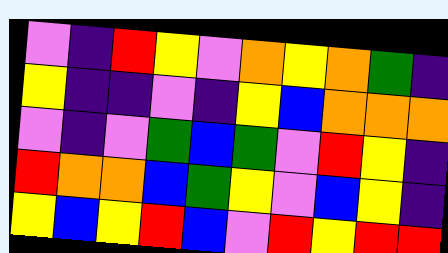[["violet", "indigo", "red", "yellow", "violet", "orange", "yellow", "orange", "green", "indigo"], ["yellow", "indigo", "indigo", "violet", "indigo", "yellow", "blue", "orange", "orange", "orange"], ["violet", "indigo", "violet", "green", "blue", "green", "violet", "red", "yellow", "indigo"], ["red", "orange", "orange", "blue", "green", "yellow", "violet", "blue", "yellow", "indigo"], ["yellow", "blue", "yellow", "red", "blue", "violet", "red", "yellow", "red", "red"]]